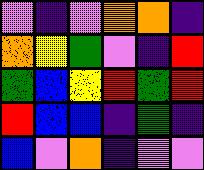[["violet", "indigo", "violet", "orange", "orange", "indigo"], ["orange", "yellow", "green", "violet", "indigo", "red"], ["green", "blue", "yellow", "red", "green", "red"], ["red", "blue", "blue", "indigo", "green", "indigo"], ["blue", "violet", "orange", "indigo", "violet", "violet"]]